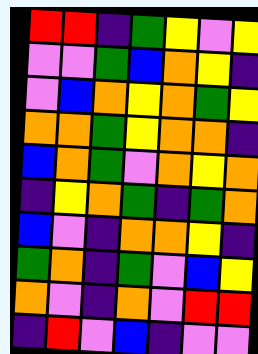[["red", "red", "indigo", "green", "yellow", "violet", "yellow"], ["violet", "violet", "green", "blue", "orange", "yellow", "indigo"], ["violet", "blue", "orange", "yellow", "orange", "green", "yellow"], ["orange", "orange", "green", "yellow", "orange", "orange", "indigo"], ["blue", "orange", "green", "violet", "orange", "yellow", "orange"], ["indigo", "yellow", "orange", "green", "indigo", "green", "orange"], ["blue", "violet", "indigo", "orange", "orange", "yellow", "indigo"], ["green", "orange", "indigo", "green", "violet", "blue", "yellow"], ["orange", "violet", "indigo", "orange", "violet", "red", "red"], ["indigo", "red", "violet", "blue", "indigo", "violet", "violet"]]